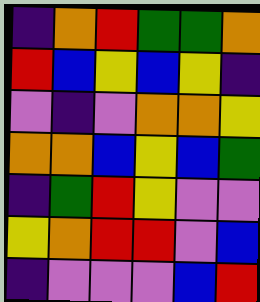[["indigo", "orange", "red", "green", "green", "orange"], ["red", "blue", "yellow", "blue", "yellow", "indigo"], ["violet", "indigo", "violet", "orange", "orange", "yellow"], ["orange", "orange", "blue", "yellow", "blue", "green"], ["indigo", "green", "red", "yellow", "violet", "violet"], ["yellow", "orange", "red", "red", "violet", "blue"], ["indigo", "violet", "violet", "violet", "blue", "red"]]